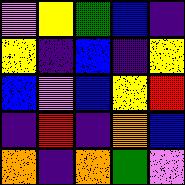[["violet", "yellow", "green", "blue", "indigo"], ["yellow", "indigo", "blue", "indigo", "yellow"], ["blue", "violet", "blue", "yellow", "red"], ["indigo", "red", "indigo", "orange", "blue"], ["orange", "indigo", "orange", "green", "violet"]]